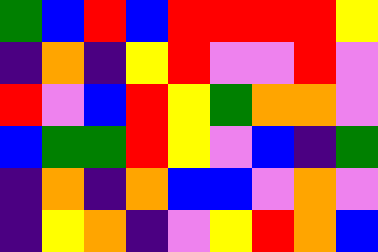[["green", "blue", "red", "blue", "red", "red", "red", "red", "yellow"], ["indigo", "orange", "indigo", "yellow", "red", "violet", "violet", "red", "violet"], ["red", "violet", "blue", "red", "yellow", "green", "orange", "orange", "violet"], ["blue", "green", "green", "red", "yellow", "violet", "blue", "indigo", "green"], ["indigo", "orange", "indigo", "orange", "blue", "blue", "violet", "orange", "violet"], ["indigo", "yellow", "orange", "indigo", "violet", "yellow", "red", "orange", "blue"]]